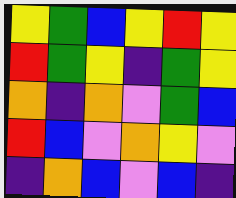[["yellow", "green", "blue", "yellow", "red", "yellow"], ["red", "green", "yellow", "indigo", "green", "yellow"], ["orange", "indigo", "orange", "violet", "green", "blue"], ["red", "blue", "violet", "orange", "yellow", "violet"], ["indigo", "orange", "blue", "violet", "blue", "indigo"]]